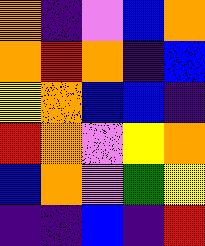[["orange", "indigo", "violet", "blue", "orange"], ["orange", "red", "orange", "indigo", "blue"], ["yellow", "orange", "blue", "blue", "indigo"], ["red", "orange", "violet", "yellow", "orange"], ["blue", "orange", "violet", "green", "yellow"], ["indigo", "indigo", "blue", "indigo", "red"]]